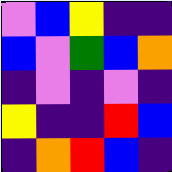[["violet", "blue", "yellow", "indigo", "indigo"], ["blue", "violet", "green", "blue", "orange"], ["indigo", "violet", "indigo", "violet", "indigo"], ["yellow", "indigo", "indigo", "red", "blue"], ["indigo", "orange", "red", "blue", "indigo"]]